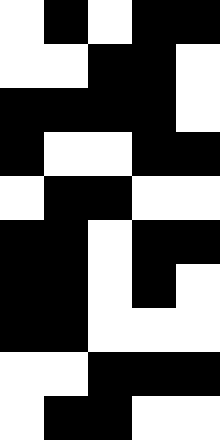[["white", "black", "white", "black", "black"], ["white", "white", "black", "black", "white"], ["black", "black", "black", "black", "white"], ["black", "white", "white", "black", "black"], ["white", "black", "black", "white", "white"], ["black", "black", "white", "black", "black"], ["black", "black", "white", "black", "white"], ["black", "black", "white", "white", "white"], ["white", "white", "black", "black", "black"], ["white", "black", "black", "white", "white"]]